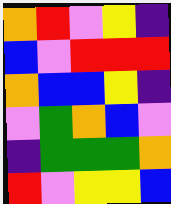[["orange", "red", "violet", "yellow", "indigo"], ["blue", "violet", "red", "red", "red"], ["orange", "blue", "blue", "yellow", "indigo"], ["violet", "green", "orange", "blue", "violet"], ["indigo", "green", "green", "green", "orange"], ["red", "violet", "yellow", "yellow", "blue"]]